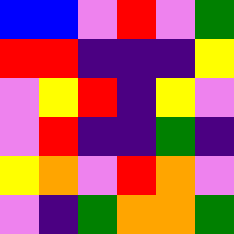[["blue", "blue", "violet", "red", "violet", "green"], ["red", "red", "indigo", "indigo", "indigo", "yellow"], ["violet", "yellow", "red", "indigo", "yellow", "violet"], ["violet", "red", "indigo", "indigo", "green", "indigo"], ["yellow", "orange", "violet", "red", "orange", "violet"], ["violet", "indigo", "green", "orange", "orange", "green"]]